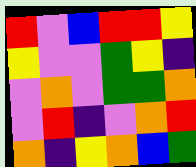[["red", "violet", "blue", "red", "red", "yellow"], ["yellow", "violet", "violet", "green", "yellow", "indigo"], ["violet", "orange", "violet", "green", "green", "orange"], ["violet", "red", "indigo", "violet", "orange", "red"], ["orange", "indigo", "yellow", "orange", "blue", "green"]]